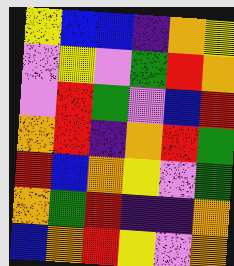[["yellow", "blue", "blue", "indigo", "orange", "yellow"], ["violet", "yellow", "violet", "green", "red", "orange"], ["violet", "red", "green", "violet", "blue", "red"], ["orange", "red", "indigo", "orange", "red", "green"], ["red", "blue", "orange", "yellow", "violet", "green"], ["orange", "green", "red", "indigo", "indigo", "orange"], ["blue", "orange", "red", "yellow", "violet", "orange"]]